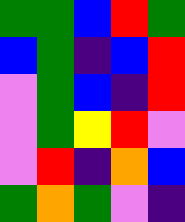[["green", "green", "blue", "red", "green"], ["blue", "green", "indigo", "blue", "red"], ["violet", "green", "blue", "indigo", "red"], ["violet", "green", "yellow", "red", "violet"], ["violet", "red", "indigo", "orange", "blue"], ["green", "orange", "green", "violet", "indigo"]]